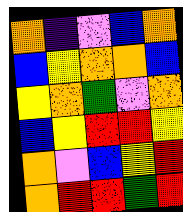[["orange", "indigo", "violet", "blue", "orange"], ["blue", "yellow", "orange", "orange", "blue"], ["yellow", "orange", "green", "violet", "orange"], ["blue", "yellow", "red", "red", "yellow"], ["orange", "violet", "blue", "yellow", "red"], ["orange", "red", "red", "green", "red"]]